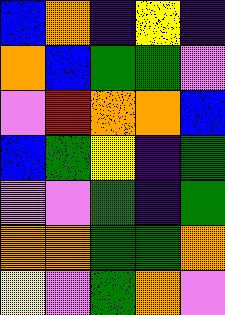[["blue", "orange", "indigo", "yellow", "indigo"], ["orange", "blue", "green", "green", "violet"], ["violet", "red", "orange", "orange", "blue"], ["blue", "green", "yellow", "indigo", "green"], ["violet", "violet", "green", "indigo", "green"], ["orange", "orange", "green", "green", "orange"], ["yellow", "violet", "green", "orange", "violet"]]